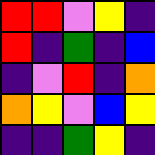[["red", "red", "violet", "yellow", "indigo"], ["red", "indigo", "green", "indigo", "blue"], ["indigo", "violet", "red", "indigo", "orange"], ["orange", "yellow", "violet", "blue", "yellow"], ["indigo", "indigo", "green", "yellow", "indigo"]]